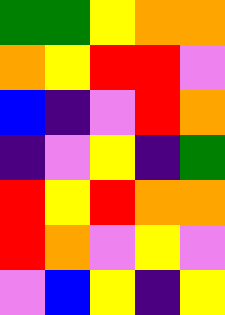[["green", "green", "yellow", "orange", "orange"], ["orange", "yellow", "red", "red", "violet"], ["blue", "indigo", "violet", "red", "orange"], ["indigo", "violet", "yellow", "indigo", "green"], ["red", "yellow", "red", "orange", "orange"], ["red", "orange", "violet", "yellow", "violet"], ["violet", "blue", "yellow", "indigo", "yellow"]]